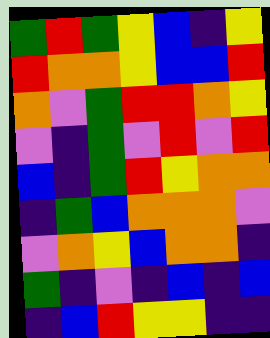[["green", "red", "green", "yellow", "blue", "indigo", "yellow"], ["red", "orange", "orange", "yellow", "blue", "blue", "red"], ["orange", "violet", "green", "red", "red", "orange", "yellow"], ["violet", "indigo", "green", "violet", "red", "violet", "red"], ["blue", "indigo", "green", "red", "yellow", "orange", "orange"], ["indigo", "green", "blue", "orange", "orange", "orange", "violet"], ["violet", "orange", "yellow", "blue", "orange", "orange", "indigo"], ["green", "indigo", "violet", "indigo", "blue", "indigo", "blue"], ["indigo", "blue", "red", "yellow", "yellow", "indigo", "indigo"]]